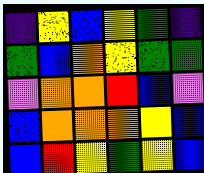[["indigo", "yellow", "blue", "yellow", "green", "indigo"], ["green", "blue", "orange", "yellow", "green", "green"], ["violet", "orange", "orange", "red", "blue", "violet"], ["blue", "orange", "orange", "orange", "yellow", "blue"], ["blue", "red", "yellow", "green", "yellow", "blue"]]